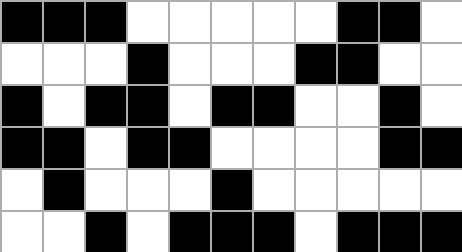[["black", "black", "black", "white", "white", "white", "white", "white", "black", "black", "white"], ["white", "white", "white", "black", "white", "white", "white", "black", "black", "white", "white"], ["black", "white", "black", "black", "white", "black", "black", "white", "white", "black", "white"], ["black", "black", "white", "black", "black", "white", "white", "white", "white", "black", "black"], ["white", "black", "white", "white", "white", "black", "white", "white", "white", "white", "white"], ["white", "white", "black", "white", "black", "black", "black", "white", "black", "black", "black"]]